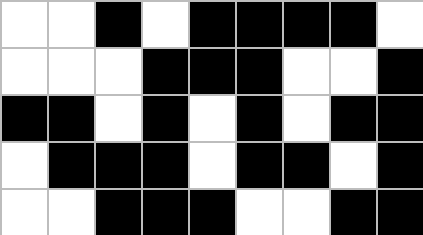[["white", "white", "black", "white", "black", "black", "black", "black", "white"], ["white", "white", "white", "black", "black", "black", "white", "white", "black"], ["black", "black", "white", "black", "white", "black", "white", "black", "black"], ["white", "black", "black", "black", "white", "black", "black", "white", "black"], ["white", "white", "black", "black", "black", "white", "white", "black", "black"]]